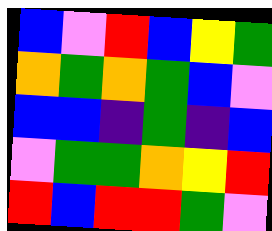[["blue", "violet", "red", "blue", "yellow", "green"], ["orange", "green", "orange", "green", "blue", "violet"], ["blue", "blue", "indigo", "green", "indigo", "blue"], ["violet", "green", "green", "orange", "yellow", "red"], ["red", "blue", "red", "red", "green", "violet"]]